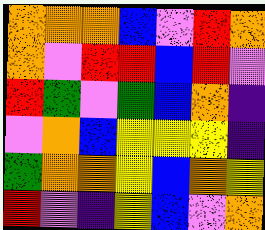[["orange", "orange", "orange", "blue", "violet", "red", "orange"], ["orange", "violet", "red", "red", "blue", "red", "violet"], ["red", "green", "violet", "green", "blue", "orange", "indigo"], ["violet", "orange", "blue", "yellow", "yellow", "yellow", "indigo"], ["green", "orange", "orange", "yellow", "blue", "orange", "yellow"], ["red", "violet", "indigo", "yellow", "blue", "violet", "orange"]]